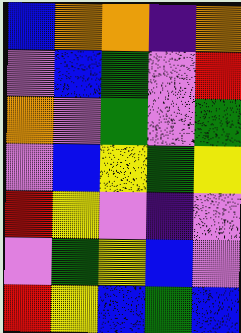[["blue", "orange", "orange", "indigo", "orange"], ["violet", "blue", "green", "violet", "red"], ["orange", "violet", "green", "violet", "green"], ["violet", "blue", "yellow", "green", "yellow"], ["red", "yellow", "violet", "indigo", "violet"], ["violet", "green", "yellow", "blue", "violet"], ["red", "yellow", "blue", "green", "blue"]]